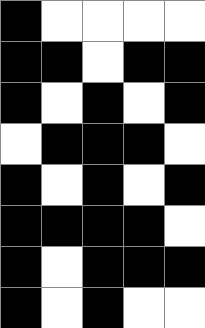[["black", "white", "white", "white", "white"], ["black", "black", "white", "black", "black"], ["black", "white", "black", "white", "black"], ["white", "black", "black", "black", "white"], ["black", "white", "black", "white", "black"], ["black", "black", "black", "black", "white"], ["black", "white", "black", "black", "black"], ["black", "white", "black", "white", "white"]]